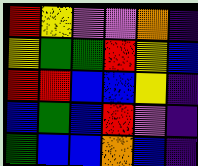[["red", "yellow", "violet", "violet", "orange", "indigo"], ["yellow", "green", "green", "red", "yellow", "blue"], ["red", "red", "blue", "blue", "yellow", "indigo"], ["blue", "green", "blue", "red", "violet", "indigo"], ["green", "blue", "blue", "orange", "blue", "indigo"]]